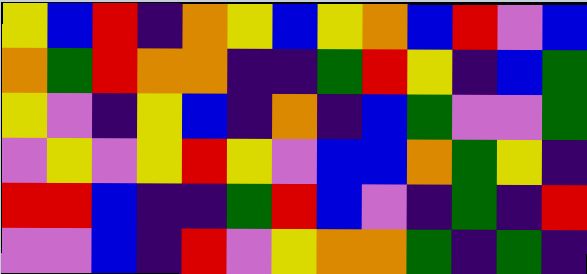[["yellow", "blue", "red", "indigo", "orange", "yellow", "blue", "yellow", "orange", "blue", "red", "violet", "blue"], ["orange", "green", "red", "orange", "orange", "indigo", "indigo", "green", "red", "yellow", "indigo", "blue", "green"], ["yellow", "violet", "indigo", "yellow", "blue", "indigo", "orange", "indigo", "blue", "green", "violet", "violet", "green"], ["violet", "yellow", "violet", "yellow", "red", "yellow", "violet", "blue", "blue", "orange", "green", "yellow", "indigo"], ["red", "red", "blue", "indigo", "indigo", "green", "red", "blue", "violet", "indigo", "green", "indigo", "red"], ["violet", "violet", "blue", "indigo", "red", "violet", "yellow", "orange", "orange", "green", "indigo", "green", "indigo"]]